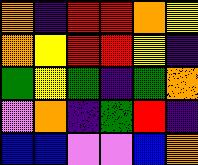[["orange", "indigo", "red", "red", "orange", "yellow"], ["orange", "yellow", "red", "red", "yellow", "indigo"], ["green", "yellow", "green", "indigo", "green", "orange"], ["violet", "orange", "indigo", "green", "red", "indigo"], ["blue", "blue", "violet", "violet", "blue", "orange"]]